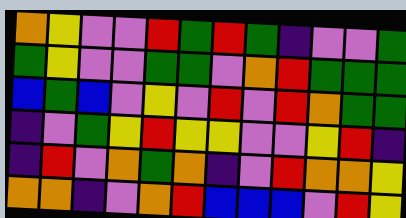[["orange", "yellow", "violet", "violet", "red", "green", "red", "green", "indigo", "violet", "violet", "green"], ["green", "yellow", "violet", "violet", "green", "green", "violet", "orange", "red", "green", "green", "green"], ["blue", "green", "blue", "violet", "yellow", "violet", "red", "violet", "red", "orange", "green", "green"], ["indigo", "violet", "green", "yellow", "red", "yellow", "yellow", "violet", "violet", "yellow", "red", "indigo"], ["indigo", "red", "violet", "orange", "green", "orange", "indigo", "violet", "red", "orange", "orange", "yellow"], ["orange", "orange", "indigo", "violet", "orange", "red", "blue", "blue", "blue", "violet", "red", "yellow"]]